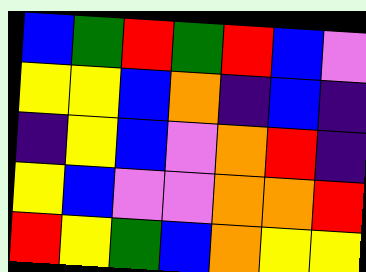[["blue", "green", "red", "green", "red", "blue", "violet"], ["yellow", "yellow", "blue", "orange", "indigo", "blue", "indigo"], ["indigo", "yellow", "blue", "violet", "orange", "red", "indigo"], ["yellow", "blue", "violet", "violet", "orange", "orange", "red"], ["red", "yellow", "green", "blue", "orange", "yellow", "yellow"]]